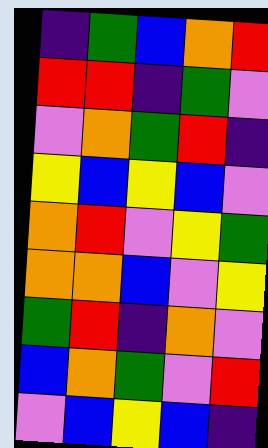[["indigo", "green", "blue", "orange", "red"], ["red", "red", "indigo", "green", "violet"], ["violet", "orange", "green", "red", "indigo"], ["yellow", "blue", "yellow", "blue", "violet"], ["orange", "red", "violet", "yellow", "green"], ["orange", "orange", "blue", "violet", "yellow"], ["green", "red", "indigo", "orange", "violet"], ["blue", "orange", "green", "violet", "red"], ["violet", "blue", "yellow", "blue", "indigo"]]